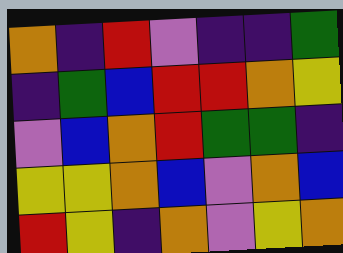[["orange", "indigo", "red", "violet", "indigo", "indigo", "green"], ["indigo", "green", "blue", "red", "red", "orange", "yellow"], ["violet", "blue", "orange", "red", "green", "green", "indigo"], ["yellow", "yellow", "orange", "blue", "violet", "orange", "blue"], ["red", "yellow", "indigo", "orange", "violet", "yellow", "orange"]]